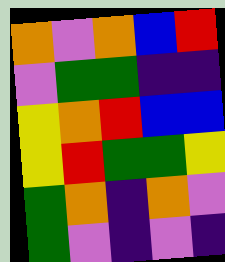[["orange", "violet", "orange", "blue", "red"], ["violet", "green", "green", "indigo", "indigo"], ["yellow", "orange", "red", "blue", "blue"], ["yellow", "red", "green", "green", "yellow"], ["green", "orange", "indigo", "orange", "violet"], ["green", "violet", "indigo", "violet", "indigo"]]